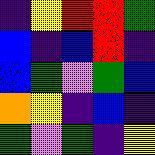[["indigo", "yellow", "red", "red", "green"], ["blue", "indigo", "blue", "red", "indigo"], ["blue", "green", "violet", "green", "blue"], ["orange", "yellow", "indigo", "blue", "indigo"], ["green", "violet", "green", "indigo", "yellow"]]